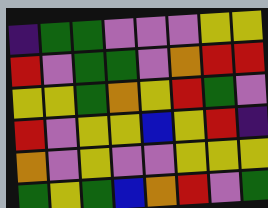[["indigo", "green", "green", "violet", "violet", "violet", "yellow", "yellow"], ["red", "violet", "green", "green", "violet", "orange", "red", "red"], ["yellow", "yellow", "green", "orange", "yellow", "red", "green", "violet"], ["red", "violet", "yellow", "yellow", "blue", "yellow", "red", "indigo"], ["orange", "violet", "yellow", "violet", "violet", "yellow", "yellow", "yellow"], ["green", "yellow", "green", "blue", "orange", "red", "violet", "green"]]